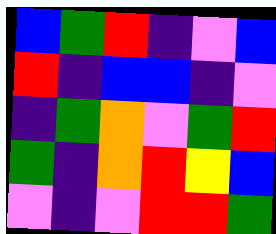[["blue", "green", "red", "indigo", "violet", "blue"], ["red", "indigo", "blue", "blue", "indigo", "violet"], ["indigo", "green", "orange", "violet", "green", "red"], ["green", "indigo", "orange", "red", "yellow", "blue"], ["violet", "indigo", "violet", "red", "red", "green"]]